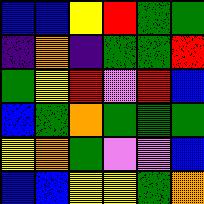[["blue", "blue", "yellow", "red", "green", "green"], ["indigo", "orange", "indigo", "green", "green", "red"], ["green", "yellow", "red", "violet", "red", "blue"], ["blue", "green", "orange", "green", "green", "green"], ["yellow", "orange", "green", "violet", "violet", "blue"], ["blue", "blue", "yellow", "yellow", "green", "orange"]]